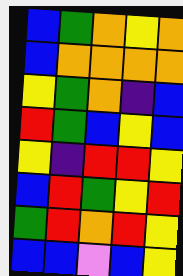[["blue", "green", "orange", "yellow", "orange"], ["blue", "orange", "orange", "orange", "orange"], ["yellow", "green", "orange", "indigo", "blue"], ["red", "green", "blue", "yellow", "blue"], ["yellow", "indigo", "red", "red", "yellow"], ["blue", "red", "green", "yellow", "red"], ["green", "red", "orange", "red", "yellow"], ["blue", "blue", "violet", "blue", "yellow"]]